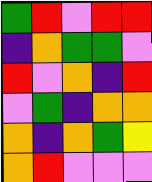[["green", "red", "violet", "red", "red"], ["indigo", "orange", "green", "green", "violet"], ["red", "violet", "orange", "indigo", "red"], ["violet", "green", "indigo", "orange", "orange"], ["orange", "indigo", "orange", "green", "yellow"], ["orange", "red", "violet", "violet", "violet"]]